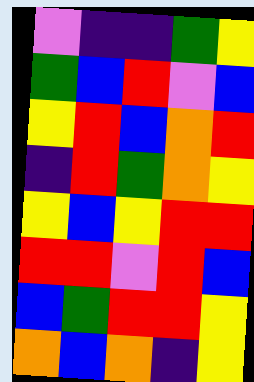[["violet", "indigo", "indigo", "green", "yellow"], ["green", "blue", "red", "violet", "blue"], ["yellow", "red", "blue", "orange", "red"], ["indigo", "red", "green", "orange", "yellow"], ["yellow", "blue", "yellow", "red", "red"], ["red", "red", "violet", "red", "blue"], ["blue", "green", "red", "red", "yellow"], ["orange", "blue", "orange", "indigo", "yellow"]]